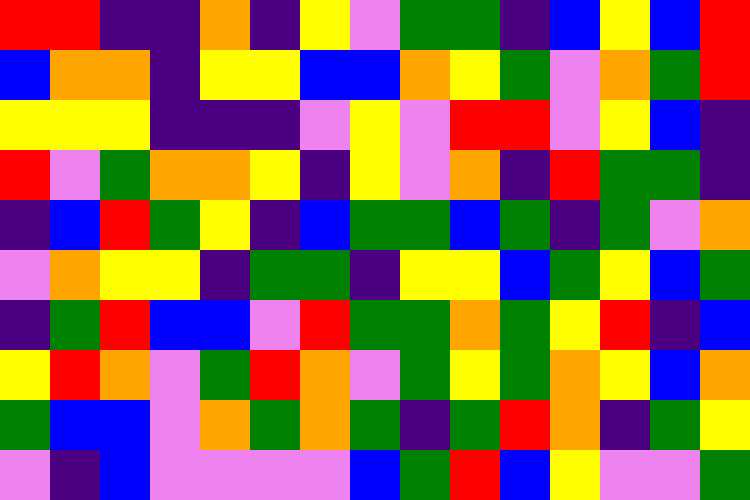[["red", "red", "indigo", "indigo", "orange", "indigo", "yellow", "violet", "green", "green", "indigo", "blue", "yellow", "blue", "red"], ["blue", "orange", "orange", "indigo", "yellow", "yellow", "blue", "blue", "orange", "yellow", "green", "violet", "orange", "green", "red"], ["yellow", "yellow", "yellow", "indigo", "indigo", "indigo", "violet", "yellow", "violet", "red", "red", "violet", "yellow", "blue", "indigo"], ["red", "violet", "green", "orange", "orange", "yellow", "indigo", "yellow", "violet", "orange", "indigo", "red", "green", "green", "indigo"], ["indigo", "blue", "red", "green", "yellow", "indigo", "blue", "green", "green", "blue", "green", "indigo", "green", "violet", "orange"], ["violet", "orange", "yellow", "yellow", "indigo", "green", "green", "indigo", "yellow", "yellow", "blue", "green", "yellow", "blue", "green"], ["indigo", "green", "red", "blue", "blue", "violet", "red", "green", "green", "orange", "green", "yellow", "red", "indigo", "blue"], ["yellow", "red", "orange", "violet", "green", "red", "orange", "violet", "green", "yellow", "green", "orange", "yellow", "blue", "orange"], ["green", "blue", "blue", "violet", "orange", "green", "orange", "green", "indigo", "green", "red", "orange", "indigo", "green", "yellow"], ["violet", "indigo", "blue", "violet", "violet", "violet", "violet", "blue", "green", "red", "blue", "yellow", "violet", "violet", "green"]]